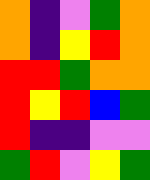[["orange", "indigo", "violet", "green", "orange"], ["orange", "indigo", "yellow", "red", "orange"], ["red", "red", "green", "orange", "orange"], ["red", "yellow", "red", "blue", "green"], ["red", "indigo", "indigo", "violet", "violet"], ["green", "red", "violet", "yellow", "green"]]